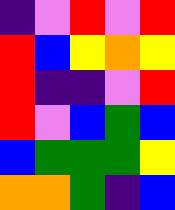[["indigo", "violet", "red", "violet", "red"], ["red", "blue", "yellow", "orange", "yellow"], ["red", "indigo", "indigo", "violet", "red"], ["red", "violet", "blue", "green", "blue"], ["blue", "green", "green", "green", "yellow"], ["orange", "orange", "green", "indigo", "blue"]]